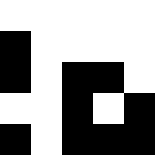[["white", "white", "white", "white", "white"], ["black", "white", "white", "white", "white"], ["black", "white", "black", "black", "white"], ["white", "white", "black", "white", "black"], ["black", "white", "black", "black", "black"]]